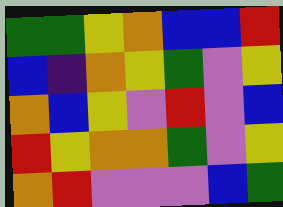[["green", "green", "yellow", "orange", "blue", "blue", "red"], ["blue", "indigo", "orange", "yellow", "green", "violet", "yellow"], ["orange", "blue", "yellow", "violet", "red", "violet", "blue"], ["red", "yellow", "orange", "orange", "green", "violet", "yellow"], ["orange", "red", "violet", "violet", "violet", "blue", "green"]]